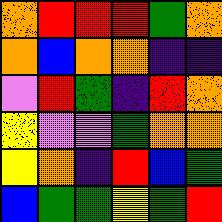[["orange", "red", "red", "red", "green", "orange"], ["orange", "blue", "orange", "orange", "indigo", "indigo"], ["violet", "red", "green", "indigo", "red", "orange"], ["yellow", "violet", "violet", "green", "orange", "orange"], ["yellow", "orange", "indigo", "red", "blue", "green"], ["blue", "green", "green", "yellow", "green", "red"]]